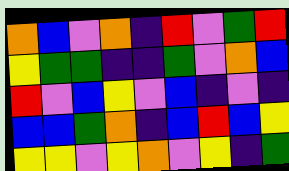[["orange", "blue", "violet", "orange", "indigo", "red", "violet", "green", "red"], ["yellow", "green", "green", "indigo", "indigo", "green", "violet", "orange", "blue"], ["red", "violet", "blue", "yellow", "violet", "blue", "indigo", "violet", "indigo"], ["blue", "blue", "green", "orange", "indigo", "blue", "red", "blue", "yellow"], ["yellow", "yellow", "violet", "yellow", "orange", "violet", "yellow", "indigo", "green"]]